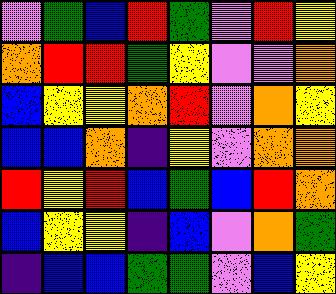[["violet", "green", "blue", "red", "green", "violet", "red", "yellow"], ["orange", "red", "red", "green", "yellow", "violet", "violet", "orange"], ["blue", "yellow", "yellow", "orange", "red", "violet", "orange", "yellow"], ["blue", "blue", "orange", "indigo", "yellow", "violet", "orange", "orange"], ["red", "yellow", "red", "blue", "green", "blue", "red", "orange"], ["blue", "yellow", "yellow", "indigo", "blue", "violet", "orange", "green"], ["indigo", "blue", "blue", "green", "green", "violet", "blue", "yellow"]]